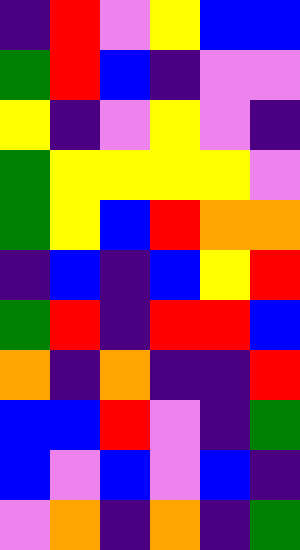[["indigo", "red", "violet", "yellow", "blue", "blue"], ["green", "red", "blue", "indigo", "violet", "violet"], ["yellow", "indigo", "violet", "yellow", "violet", "indigo"], ["green", "yellow", "yellow", "yellow", "yellow", "violet"], ["green", "yellow", "blue", "red", "orange", "orange"], ["indigo", "blue", "indigo", "blue", "yellow", "red"], ["green", "red", "indigo", "red", "red", "blue"], ["orange", "indigo", "orange", "indigo", "indigo", "red"], ["blue", "blue", "red", "violet", "indigo", "green"], ["blue", "violet", "blue", "violet", "blue", "indigo"], ["violet", "orange", "indigo", "orange", "indigo", "green"]]